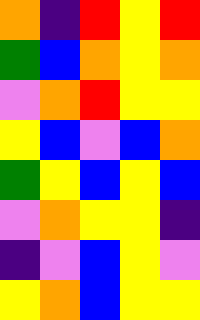[["orange", "indigo", "red", "yellow", "red"], ["green", "blue", "orange", "yellow", "orange"], ["violet", "orange", "red", "yellow", "yellow"], ["yellow", "blue", "violet", "blue", "orange"], ["green", "yellow", "blue", "yellow", "blue"], ["violet", "orange", "yellow", "yellow", "indigo"], ["indigo", "violet", "blue", "yellow", "violet"], ["yellow", "orange", "blue", "yellow", "yellow"]]